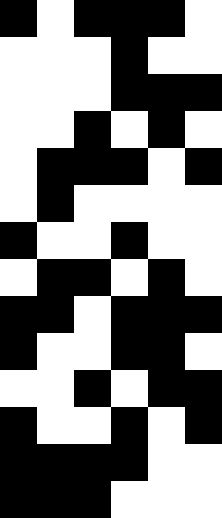[["black", "white", "black", "black", "black", "white"], ["white", "white", "white", "black", "white", "white"], ["white", "white", "white", "black", "black", "black"], ["white", "white", "black", "white", "black", "white"], ["white", "black", "black", "black", "white", "black"], ["white", "black", "white", "white", "white", "white"], ["black", "white", "white", "black", "white", "white"], ["white", "black", "black", "white", "black", "white"], ["black", "black", "white", "black", "black", "black"], ["black", "white", "white", "black", "black", "white"], ["white", "white", "black", "white", "black", "black"], ["black", "white", "white", "black", "white", "black"], ["black", "black", "black", "black", "white", "white"], ["black", "black", "black", "white", "white", "white"]]